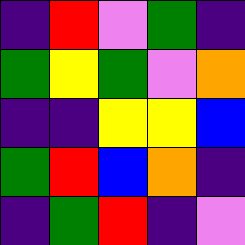[["indigo", "red", "violet", "green", "indigo"], ["green", "yellow", "green", "violet", "orange"], ["indigo", "indigo", "yellow", "yellow", "blue"], ["green", "red", "blue", "orange", "indigo"], ["indigo", "green", "red", "indigo", "violet"]]